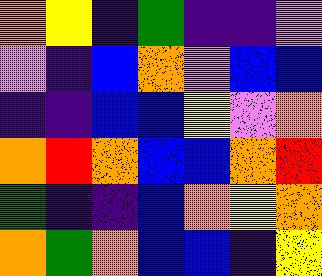[["orange", "yellow", "indigo", "green", "indigo", "indigo", "violet"], ["violet", "indigo", "blue", "orange", "violet", "blue", "blue"], ["indigo", "indigo", "blue", "blue", "yellow", "violet", "orange"], ["orange", "red", "orange", "blue", "blue", "orange", "red"], ["green", "indigo", "indigo", "blue", "orange", "yellow", "orange"], ["orange", "green", "orange", "blue", "blue", "indigo", "yellow"]]